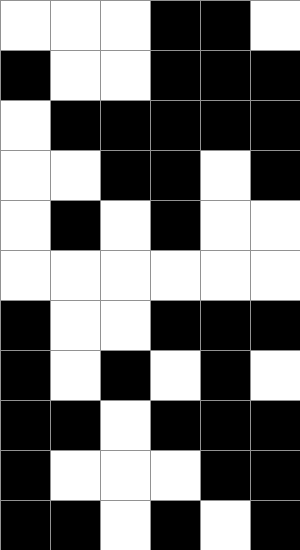[["white", "white", "white", "black", "black", "white"], ["black", "white", "white", "black", "black", "black"], ["white", "black", "black", "black", "black", "black"], ["white", "white", "black", "black", "white", "black"], ["white", "black", "white", "black", "white", "white"], ["white", "white", "white", "white", "white", "white"], ["black", "white", "white", "black", "black", "black"], ["black", "white", "black", "white", "black", "white"], ["black", "black", "white", "black", "black", "black"], ["black", "white", "white", "white", "black", "black"], ["black", "black", "white", "black", "white", "black"]]